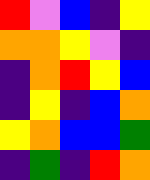[["red", "violet", "blue", "indigo", "yellow"], ["orange", "orange", "yellow", "violet", "indigo"], ["indigo", "orange", "red", "yellow", "blue"], ["indigo", "yellow", "indigo", "blue", "orange"], ["yellow", "orange", "blue", "blue", "green"], ["indigo", "green", "indigo", "red", "orange"]]